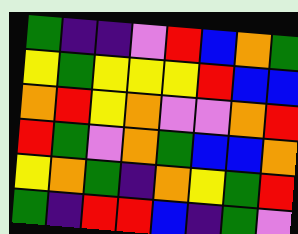[["green", "indigo", "indigo", "violet", "red", "blue", "orange", "green"], ["yellow", "green", "yellow", "yellow", "yellow", "red", "blue", "blue"], ["orange", "red", "yellow", "orange", "violet", "violet", "orange", "red"], ["red", "green", "violet", "orange", "green", "blue", "blue", "orange"], ["yellow", "orange", "green", "indigo", "orange", "yellow", "green", "red"], ["green", "indigo", "red", "red", "blue", "indigo", "green", "violet"]]